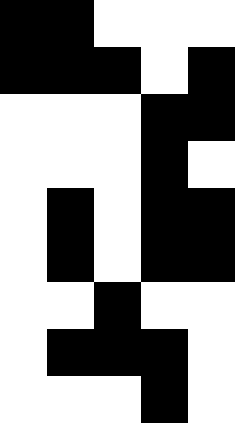[["black", "black", "white", "white", "white"], ["black", "black", "black", "white", "black"], ["white", "white", "white", "black", "black"], ["white", "white", "white", "black", "white"], ["white", "black", "white", "black", "black"], ["white", "black", "white", "black", "black"], ["white", "white", "black", "white", "white"], ["white", "black", "black", "black", "white"], ["white", "white", "white", "black", "white"]]